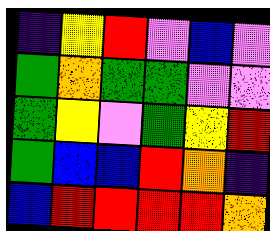[["indigo", "yellow", "red", "violet", "blue", "violet"], ["green", "orange", "green", "green", "violet", "violet"], ["green", "yellow", "violet", "green", "yellow", "red"], ["green", "blue", "blue", "red", "orange", "indigo"], ["blue", "red", "red", "red", "red", "orange"]]